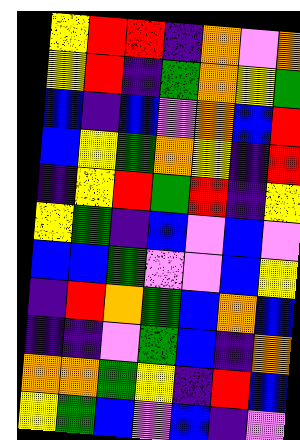[["yellow", "red", "red", "indigo", "orange", "violet", "orange"], ["yellow", "red", "indigo", "green", "orange", "yellow", "green"], ["blue", "indigo", "blue", "violet", "orange", "blue", "red"], ["blue", "yellow", "green", "orange", "yellow", "indigo", "red"], ["indigo", "yellow", "red", "green", "red", "indigo", "yellow"], ["yellow", "green", "indigo", "blue", "violet", "blue", "violet"], ["blue", "blue", "green", "violet", "violet", "blue", "yellow"], ["indigo", "red", "orange", "green", "blue", "orange", "blue"], ["indigo", "indigo", "violet", "green", "blue", "indigo", "orange"], ["orange", "orange", "green", "yellow", "indigo", "red", "blue"], ["yellow", "green", "blue", "violet", "blue", "indigo", "violet"]]